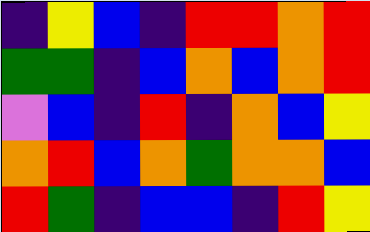[["indigo", "yellow", "blue", "indigo", "red", "red", "orange", "red"], ["green", "green", "indigo", "blue", "orange", "blue", "orange", "red"], ["violet", "blue", "indigo", "red", "indigo", "orange", "blue", "yellow"], ["orange", "red", "blue", "orange", "green", "orange", "orange", "blue"], ["red", "green", "indigo", "blue", "blue", "indigo", "red", "yellow"]]